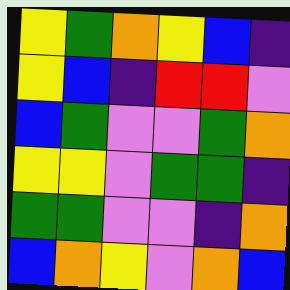[["yellow", "green", "orange", "yellow", "blue", "indigo"], ["yellow", "blue", "indigo", "red", "red", "violet"], ["blue", "green", "violet", "violet", "green", "orange"], ["yellow", "yellow", "violet", "green", "green", "indigo"], ["green", "green", "violet", "violet", "indigo", "orange"], ["blue", "orange", "yellow", "violet", "orange", "blue"]]